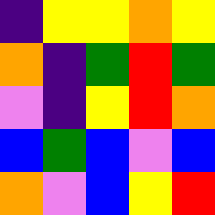[["indigo", "yellow", "yellow", "orange", "yellow"], ["orange", "indigo", "green", "red", "green"], ["violet", "indigo", "yellow", "red", "orange"], ["blue", "green", "blue", "violet", "blue"], ["orange", "violet", "blue", "yellow", "red"]]